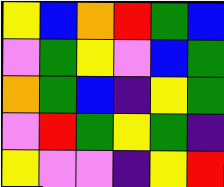[["yellow", "blue", "orange", "red", "green", "blue"], ["violet", "green", "yellow", "violet", "blue", "green"], ["orange", "green", "blue", "indigo", "yellow", "green"], ["violet", "red", "green", "yellow", "green", "indigo"], ["yellow", "violet", "violet", "indigo", "yellow", "red"]]